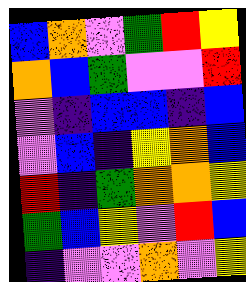[["blue", "orange", "violet", "green", "red", "yellow"], ["orange", "blue", "green", "violet", "violet", "red"], ["violet", "indigo", "blue", "blue", "indigo", "blue"], ["violet", "blue", "indigo", "yellow", "orange", "blue"], ["red", "indigo", "green", "orange", "orange", "yellow"], ["green", "blue", "yellow", "violet", "red", "blue"], ["indigo", "violet", "violet", "orange", "violet", "yellow"]]